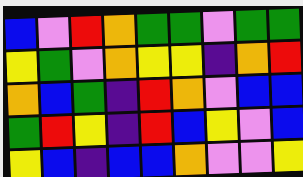[["blue", "violet", "red", "orange", "green", "green", "violet", "green", "green"], ["yellow", "green", "violet", "orange", "yellow", "yellow", "indigo", "orange", "red"], ["orange", "blue", "green", "indigo", "red", "orange", "violet", "blue", "blue"], ["green", "red", "yellow", "indigo", "red", "blue", "yellow", "violet", "blue"], ["yellow", "blue", "indigo", "blue", "blue", "orange", "violet", "violet", "yellow"]]